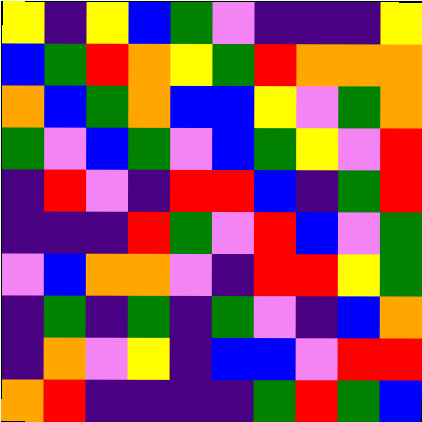[["yellow", "indigo", "yellow", "blue", "green", "violet", "indigo", "indigo", "indigo", "yellow"], ["blue", "green", "red", "orange", "yellow", "green", "red", "orange", "orange", "orange"], ["orange", "blue", "green", "orange", "blue", "blue", "yellow", "violet", "green", "orange"], ["green", "violet", "blue", "green", "violet", "blue", "green", "yellow", "violet", "red"], ["indigo", "red", "violet", "indigo", "red", "red", "blue", "indigo", "green", "red"], ["indigo", "indigo", "indigo", "red", "green", "violet", "red", "blue", "violet", "green"], ["violet", "blue", "orange", "orange", "violet", "indigo", "red", "red", "yellow", "green"], ["indigo", "green", "indigo", "green", "indigo", "green", "violet", "indigo", "blue", "orange"], ["indigo", "orange", "violet", "yellow", "indigo", "blue", "blue", "violet", "red", "red"], ["orange", "red", "indigo", "indigo", "indigo", "indigo", "green", "red", "green", "blue"]]